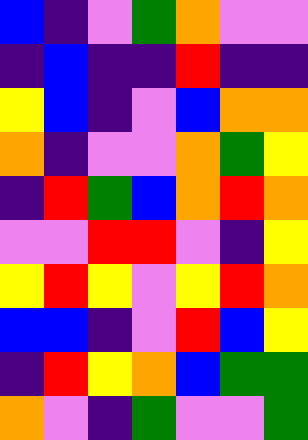[["blue", "indigo", "violet", "green", "orange", "violet", "violet"], ["indigo", "blue", "indigo", "indigo", "red", "indigo", "indigo"], ["yellow", "blue", "indigo", "violet", "blue", "orange", "orange"], ["orange", "indigo", "violet", "violet", "orange", "green", "yellow"], ["indigo", "red", "green", "blue", "orange", "red", "orange"], ["violet", "violet", "red", "red", "violet", "indigo", "yellow"], ["yellow", "red", "yellow", "violet", "yellow", "red", "orange"], ["blue", "blue", "indigo", "violet", "red", "blue", "yellow"], ["indigo", "red", "yellow", "orange", "blue", "green", "green"], ["orange", "violet", "indigo", "green", "violet", "violet", "green"]]